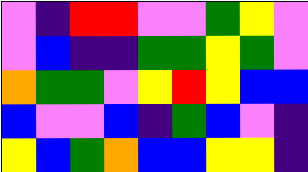[["violet", "indigo", "red", "red", "violet", "violet", "green", "yellow", "violet"], ["violet", "blue", "indigo", "indigo", "green", "green", "yellow", "green", "violet"], ["orange", "green", "green", "violet", "yellow", "red", "yellow", "blue", "blue"], ["blue", "violet", "violet", "blue", "indigo", "green", "blue", "violet", "indigo"], ["yellow", "blue", "green", "orange", "blue", "blue", "yellow", "yellow", "indigo"]]